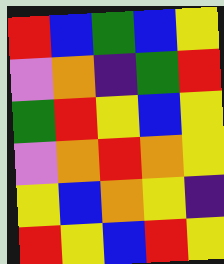[["red", "blue", "green", "blue", "yellow"], ["violet", "orange", "indigo", "green", "red"], ["green", "red", "yellow", "blue", "yellow"], ["violet", "orange", "red", "orange", "yellow"], ["yellow", "blue", "orange", "yellow", "indigo"], ["red", "yellow", "blue", "red", "yellow"]]